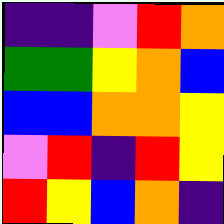[["indigo", "indigo", "violet", "red", "orange"], ["green", "green", "yellow", "orange", "blue"], ["blue", "blue", "orange", "orange", "yellow"], ["violet", "red", "indigo", "red", "yellow"], ["red", "yellow", "blue", "orange", "indigo"]]